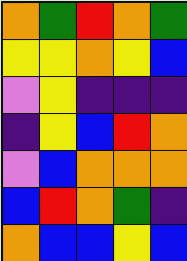[["orange", "green", "red", "orange", "green"], ["yellow", "yellow", "orange", "yellow", "blue"], ["violet", "yellow", "indigo", "indigo", "indigo"], ["indigo", "yellow", "blue", "red", "orange"], ["violet", "blue", "orange", "orange", "orange"], ["blue", "red", "orange", "green", "indigo"], ["orange", "blue", "blue", "yellow", "blue"]]